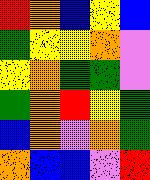[["red", "orange", "blue", "yellow", "blue"], ["green", "yellow", "yellow", "orange", "violet"], ["yellow", "orange", "green", "green", "violet"], ["green", "orange", "red", "yellow", "green"], ["blue", "orange", "violet", "orange", "green"], ["orange", "blue", "blue", "violet", "red"]]